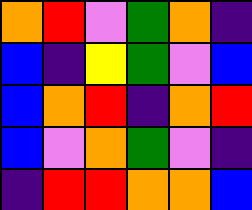[["orange", "red", "violet", "green", "orange", "indigo"], ["blue", "indigo", "yellow", "green", "violet", "blue"], ["blue", "orange", "red", "indigo", "orange", "red"], ["blue", "violet", "orange", "green", "violet", "indigo"], ["indigo", "red", "red", "orange", "orange", "blue"]]